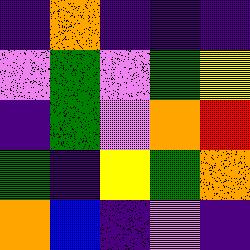[["indigo", "orange", "indigo", "indigo", "indigo"], ["violet", "green", "violet", "green", "yellow"], ["indigo", "green", "violet", "orange", "red"], ["green", "indigo", "yellow", "green", "orange"], ["orange", "blue", "indigo", "violet", "indigo"]]